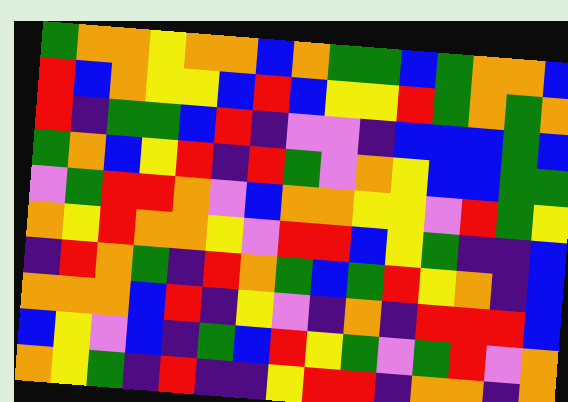[["green", "orange", "orange", "yellow", "orange", "orange", "blue", "orange", "green", "green", "blue", "green", "orange", "orange", "blue"], ["red", "blue", "orange", "yellow", "yellow", "blue", "red", "blue", "yellow", "yellow", "red", "green", "orange", "green", "orange"], ["red", "indigo", "green", "green", "blue", "red", "indigo", "violet", "violet", "indigo", "blue", "blue", "blue", "green", "blue"], ["green", "orange", "blue", "yellow", "red", "indigo", "red", "green", "violet", "orange", "yellow", "blue", "blue", "green", "green"], ["violet", "green", "red", "red", "orange", "violet", "blue", "orange", "orange", "yellow", "yellow", "violet", "red", "green", "yellow"], ["orange", "yellow", "red", "orange", "orange", "yellow", "violet", "red", "red", "blue", "yellow", "green", "indigo", "indigo", "blue"], ["indigo", "red", "orange", "green", "indigo", "red", "orange", "green", "blue", "green", "red", "yellow", "orange", "indigo", "blue"], ["orange", "orange", "orange", "blue", "red", "indigo", "yellow", "violet", "indigo", "orange", "indigo", "red", "red", "red", "blue"], ["blue", "yellow", "violet", "blue", "indigo", "green", "blue", "red", "yellow", "green", "violet", "green", "red", "violet", "orange"], ["orange", "yellow", "green", "indigo", "red", "indigo", "indigo", "yellow", "red", "red", "indigo", "orange", "orange", "indigo", "orange"]]